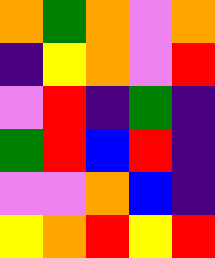[["orange", "green", "orange", "violet", "orange"], ["indigo", "yellow", "orange", "violet", "red"], ["violet", "red", "indigo", "green", "indigo"], ["green", "red", "blue", "red", "indigo"], ["violet", "violet", "orange", "blue", "indigo"], ["yellow", "orange", "red", "yellow", "red"]]